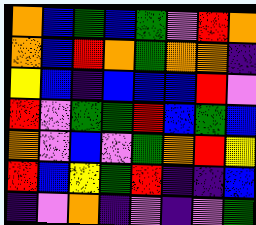[["orange", "blue", "green", "blue", "green", "violet", "red", "orange"], ["orange", "blue", "red", "orange", "green", "orange", "orange", "indigo"], ["yellow", "blue", "indigo", "blue", "blue", "blue", "red", "violet"], ["red", "violet", "green", "green", "red", "blue", "green", "blue"], ["orange", "violet", "blue", "violet", "green", "orange", "red", "yellow"], ["red", "blue", "yellow", "green", "red", "indigo", "indigo", "blue"], ["indigo", "violet", "orange", "indigo", "violet", "indigo", "violet", "green"]]